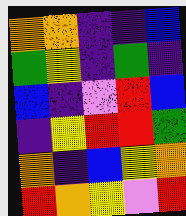[["orange", "orange", "indigo", "indigo", "blue"], ["green", "yellow", "indigo", "green", "indigo"], ["blue", "indigo", "violet", "red", "blue"], ["indigo", "yellow", "red", "red", "green"], ["orange", "indigo", "blue", "yellow", "orange"], ["red", "orange", "yellow", "violet", "red"]]